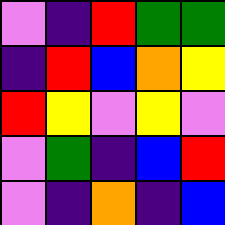[["violet", "indigo", "red", "green", "green"], ["indigo", "red", "blue", "orange", "yellow"], ["red", "yellow", "violet", "yellow", "violet"], ["violet", "green", "indigo", "blue", "red"], ["violet", "indigo", "orange", "indigo", "blue"]]